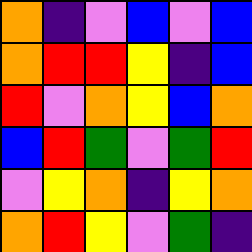[["orange", "indigo", "violet", "blue", "violet", "blue"], ["orange", "red", "red", "yellow", "indigo", "blue"], ["red", "violet", "orange", "yellow", "blue", "orange"], ["blue", "red", "green", "violet", "green", "red"], ["violet", "yellow", "orange", "indigo", "yellow", "orange"], ["orange", "red", "yellow", "violet", "green", "indigo"]]